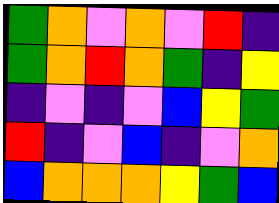[["green", "orange", "violet", "orange", "violet", "red", "indigo"], ["green", "orange", "red", "orange", "green", "indigo", "yellow"], ["indigo", "violet", "indigo", "violet", "blue", "yellow", "green"], ["red", "indigo", "violet", "blue", "indigo", "violet", "orange"], ["blue", "orange", "orange", "orange", "yellow", "green", "blue"]]